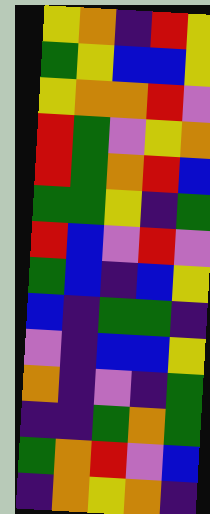[["yellow", "orange", "indigo", "red", "yellow"], ["green", "yellow", "blue", "blue", "yellow"], ["yellow", "orange", "orange", "red", "violet"], ["red", "green", "violet", "yellow", "orange"], ["red", "green", "orange", "red", "blue"], ["green", "green", "yellow", "indigo", "green"], ["red", "blue", "violet", "red", "violet"], ["green", "blue", "indigo", "blue", "yellow"], ["blue", "indigo", "green", "green", "indigo"], ["violet", "indigo", "blue", "blue", "yellow"], ["orange", "indigo", "violet", "indigo", "green"], ["indigo", "indigo", "green", "orange", "green"], ["green", "orange", "red", "violet", "blue"], ["indigo", "orange", "yellow", "orange", "indigo"]]